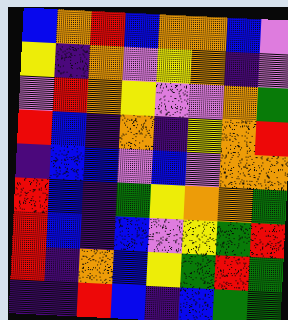[["blue", "orange", "red", "blue", "orange", "orange", "blue", "violet"], ["yellow", "indigo", "orange", "violet", "yellow", "orange", "indigo", "violet"], ["violet", "red", "orange", "yellow", "violet", "violet", "orange", "green"], ["red", "blue", "indigo", "orange", "indigo", "yellow", "orange", "red"], ["indigo", "blue", "blue", "violet", "blue", "violet", "orange", "orange"], ["red", "blue", "indigo", "green", "yellow", "orange", "orange", "green"], ["red", "blue", "indigo", "blue", "violet", "yellow", "green", "red"], ["red", "indigo", "orange", "blue", "yellow", "green", "red", "green"], ["indigo", "indigo", "red", "blue", "indigo", "blue", "green", "green"]]